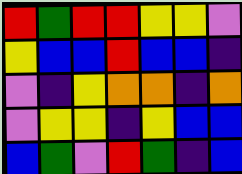[["red", "green", "red", "red", "yellow", "yellow", "violet"], ["yellow", "blue", "blue", "red", "blue", "blue", "indigo"], ["violet", "indigo", "yellow", "orange", "orange", "indigo", "orange"], ["violet", "yellow", "yellow", "indigo", "yellow", "blue", "blue"], ["blue", "green", "violet", "red", "green", "indigo", "blue"]]